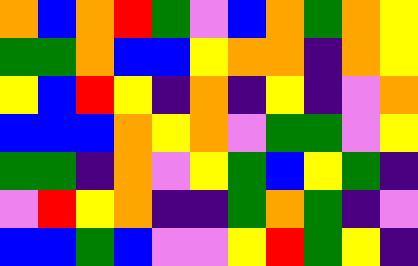[["orange", "blue", "orange", "red", "green", "violet", "blue", "orange", "green", "orange", "yellow"], ["green", "green", "orange", "blue", "blue", "yellow", "orange", "orange", "indigo", "orange", "yellow"], ["yellow", "blue", "red", "yellow", "indigo", "orange", "indigo", "yellow", "indigo", "violet", "orange"], ["blue", "blue", "blue", "orange", "yellow", "orange", "violet", "green", "green", "violet", "yellow"], ["green", "green", "indigo", "orange", "violet", "yellow", "green", "blue", "yellow", "green", "indigo"], ["violet", "red", "yellow", "orange", "indigo", "indigo", "green", "orange", "green", "indigo", "violet"], ["blue", "blue", "green", "blue", "violet", "violet", "yellow", "red", "green", "yellow", "indigo"]]